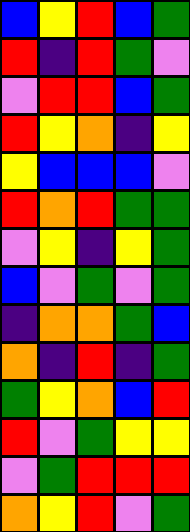[["blue", "yellow", "red", "blue", "green"], ["red", "indigo", "red", "green", "violet"], ["violet", "red", "red", "blue", "green"], ["red", "yellow", "orange", "indigo", "yellow"], ["yellow", "blue", "blue", "blue", "violet"], ["red", "orange", "red", "green", "green"], ["violet", "yellow", "indigo", "yellow", "green"], ["blue", "violet", "green", "violet", "green"], ["indigo", "orange", "orange", "green", "blue"], ["orange", "indigo", "red", "indigo", "green"], ["green", "yellow", "orange", "blue", "red"], ["red", "violet", "green", "yellow", "yellow"], ["violet", "green", "red", "red", "red"], ["orange", "yellow", "red", "violet", "green"]]